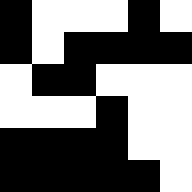[["black", "white", "white", "white", "black", "white"], ["black", "white", "black", "black", "black", "black"], ["white", "black", "black", "white", "white", "white"], ["white", "white", "white", "black", "white", "white"], ["black", "black", "black", "black", "white", "white"], ["black", "black", "black", "black", "black", "white"]]